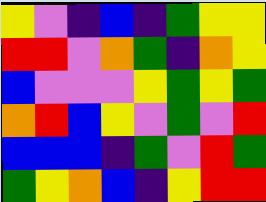[["yellow", "violet", "indigo", "blue", "indigo", "green", "yellow", "yellow"], ["red", "red", "violet", "orange", "green", "indigo", "orange", "yellow"], ["blue", "violet", "violet", "violet", "yellow", "green", "yellow", "green"], ["orange", "red", "blue", "yellow", "violet", "green", "violet", "red"], ["blue", "blue", "blue", "indigo", "green", "violet", "red", "green"], ["green", "yellow", "orange", "blue", "indigo", "yellow", "red", "red"]]